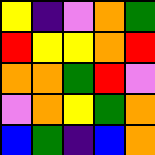[["yellow", "indigo", "violet", "orange", "green"], ["red", "yellow", "yellow", "orange", "red"], ["orange", "orange", "green", "red", "violet"], ["violet", "orange", "yellow", "green", "orange"], ["blue", "green", "indigo", "blue", "orange"]]